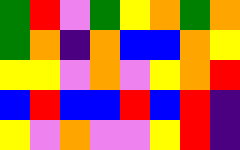[["green", "red", "violet", "green", "yellow", "orange", "green", "orange"], ["green", "orange", "indigo", "orange", "blue", "blue", "orange", "yellow"], ["yellow", "yellow", "violet", "orange", "violet", "yellow", "orange", "red"], ["blue", "red", "blue", "blue", "red", "blue", "red", "indigo"], ["yellow", "violet", "orange", "violet", "violet", "yellow", "red", "indigo"]]